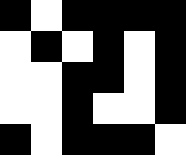[["black", "white", "black", "black", "black", "black"], ["white", "black", "white", "black", "white", "black"], ["white", "white", "black", "black", "white", "black"], ["white", "white", "black", "white", "white", "black"], ["black", "white", "black", "black", "black", "white"]]